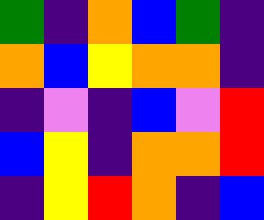[["green", "indigo", "orange", "blue", "green", "indigo"], ["orange", "blue", "yellow", "orange", "orange", "indigo"], ["indigo", "violet", "indigo", "blue", "violet", "red"], ["blue", "yellow", "indigo", "orange", "orange", "red"], ["indigo", "yellow", "red", "orange", "indigo", "blue"]]